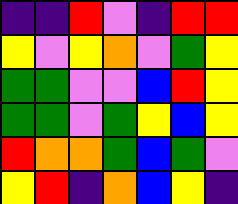[["indigo", "indigo", "red", "violet", "indigo", "red", "red"], ["yellow", "violet", "yellow", "orange", "violet", "green", "yellow"], ["green", "green", "violet", "violet", "blue", "red", "yellow"], ["green", "green", "violet", "green", "yellow", "blue", "yellow"], ["red", "orange", "orange", "green", "blue", "green", "violet"], ["yellow", "red", "indigo", "orange", "blue", "yellow", "indigo"]]